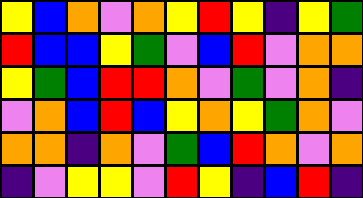[["yellow", "blue", "orange", "violet", "orange", "yellow", "red", "yellow", "indigo", "yellow", "green"], ["red", "blue", "blue", "yellow", "green", "violet", "blue", "red", "violet", "orange", "orange"], ["yellow", "green", "blue", "red", "red", "orange", "violet", "green", "violet", "orange", "indigo"], ["violet", "orange", "blue", "red", "blue", "yellow", "orange", "yellow", "green", "orange", "violet"], ["orange", "orange", "indigo", "orange", "violet", "green", "blue", "red", "orange", "violet", "orange"], ["indigo", "violet", "yellow", "yellow", "violet", "red", "yellow", "indigo", "blue", "red", "indigo"]]